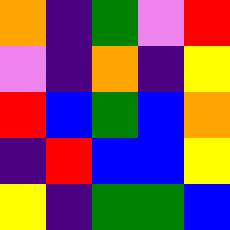[["orange", "indigo", "green", "violet", "red"], ["violet", "indigo", "orange", "indigo", "yellow"], ["red", "blue", "green", "blue", "orange"], ["indigo", "red", "blue", "blue", "yellow"], ["yellow", "indigo", "green", "green", "blue"]]